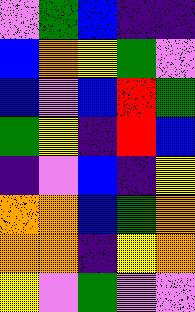[["violet", "green", "blue", "indigo", "indigo"], ["blue", "orange", "yellow", "green", "violet"], ["blue", "violet", "blue", "red", "green"], ["green", "yellow", "indigo", "red", "blue"], ["indigo", "violet", "blue", "indigo", "yellow"], ["orange", "orange", "blue", "green", "orange"], ["orange", "orange", "indigo", "yellow", "orange"], ["yellow", "violet", "green", "violet", "violet"]]